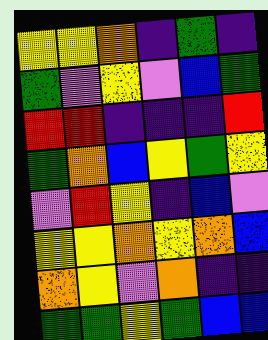[["yellow", "yellow", "orange", "indigo", "green", "indigo"], ["green", "violet", "yellow", "violet", "blue", "green"], ["red", "red", "indigo", "indigo", "indigo", "red"], ["green", "orange", "blue", "yellow", "green", "yellow"], ["violet", "red", "yellow", "indigo", "blue", "violet"], ["yellow", "yellow", "orange", "yellow", "orange", "blue"], ["orange", "yellow", "violet", "orange", "indigo", "indigo"], ["green", "green", "yellow", "green", "blue", "blue"]]